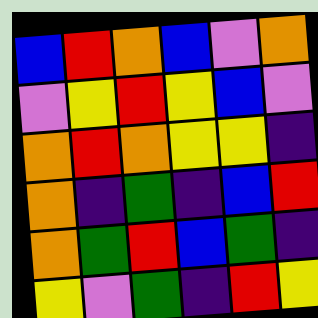[["blue", "red", "orange", "blue", "violet", "orange"], ["violet", "yellow", "red", "yellow", "blue", "violet"], ["orange", "red", "orange", "yellow", "yellow", "indigo"], ["orange", "indigo", "green", "indigo", "blue", "red"], ["orange", "green", "red", "blue", "green", "indigo"], ["yellow", "violet", "green", "indigo", "red", "yellow"]]